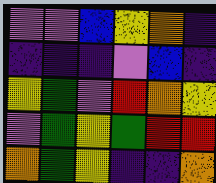[["violet", "violet", "blue", "yellow", "orange", "indigo"], ["indigo", "indigo", "indigo", "violet", "blue", "indigo"], ["yellow", "green", "violet", "red", "orange", "yellow"], ["violet", "green", "yellow", "green", "red", "red"], ["orange", "green", "yellow", "indigo", "indigo", "orange"]]